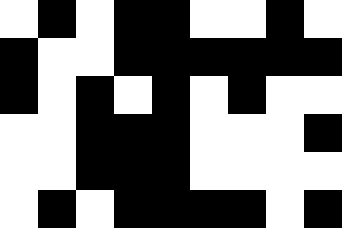[["white", "black", "white", "black", "black", "white", "white", "black", "white"], ["black", "white", "white", "black", "black", "black", "black", "black", "black"], ["black", "white", "black", "white", "black", "white", "black", "white", "white"], ["white", "white", "black", "black", "black", "white", "white", "white", "black"], ["white", "white", "black", "black", "black", "white", "white", "white", "white"], ["white", "black", "white", "black", "black", "black", "black", "white", "black"]]